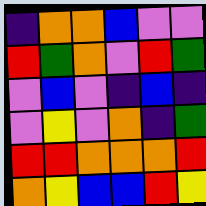[["indigo", "orange", "orange", "blue", "violet", "violet"], ["red", "green", "orange", "violet", "red", "green"], ["violet", "blue", "violet", "indigo", "blue", "indigo"], ["violet", "yellow", "violet", "orange", "indigo", "green"], ["red", "red", "orange", "orange", "orange", "red"], ["orange", "yellow", "blue", "blue", "red", "yellow"]]